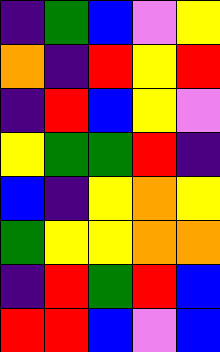[["indigo", "green", "blue", "violet", "yellow"], ["orange", "indigo", "red", "yellow", "red"], ["indigo", "red", "blue", "yellow", "violet"], ["yellow", "green", "green", "red", "indigo"], ["blue", "indigo", "yellow", "orange", "yellow"], ["green", "yellow", "yellow", "orange", "orange"], ["indigo", "red", "green", "red", "blue"], ["red", "red", "blue", "violet", "blue"]]